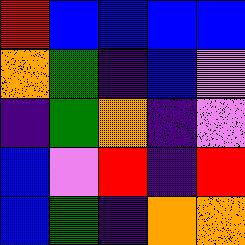[["red", "blue", "blue", "blue", "blue"], ["orange", "green", "indigo", "blue", "violet"], ["indigo", "green", "orange", "indigo", "violet"], ["blue", "violet", "red", "indigo", "red"], ["blue", "green", "indigo", "orange", "orange"]]